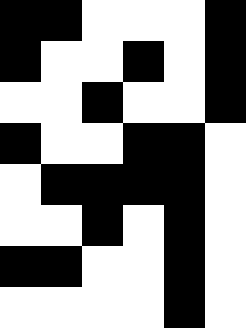[["black", "black", "white", "white", "white", "black"], ["black", "white", "white", "black", "white", "black"], ["white", "white", "black", "white", "white", "black"], ["black", "white", "white", "black", "black", "white"], ["white", "black", "black", "black", "black", "white"], ["white", "white", "black", "white", "black", "white"], ["black", "black", "white", "white", "black", "white"], ["white", "white", "white", "white", "black", "white"]]